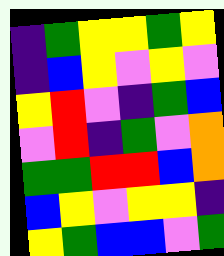[["indigo", "green", "yellow", "yellow", "green", "yellow"], ["indigo", "blue", "yellow", "violet", "yellow", "violet"], ["yellow", "red", "violet", "indigo", "green", "blue"], ["violet", "red", "indigo", "green", "violet", "orange"], ["green", "green", "red", "red", "blue", "orange"], ["blue", "yellow", "violet", "yellow", "yellow", "indigo"], ["yellow", "green", "blue", "blue", "violet", "green"]]